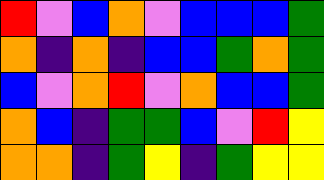[["red", "violet", "blue", "orange", "violet", "blue", "blue", "blue", "green"], ["orange", "indigo", "orange", "indigo", "blue", "blue", "green", "orange", "green"], ["blue", "violet", "orange", "red", "violet", "orange", "blue", "blue", "green"], ["orange", "blue", "indigo", "green", "green", "blue", "violet", "red", "yellow"], ["orange", "orange", "indigo", "green", "yellow", "indigo", "green", "yellow", "yellow"]]